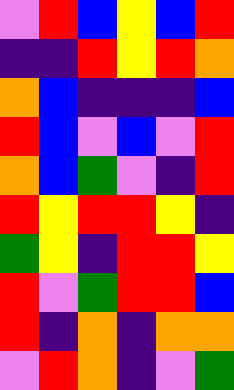[["violet", "red", "blue", "yellow", "blue", "red"], ["indigo", "indigo", "red", "yellow", "red", "orange"], ["orange", "blue", "indigo", "indigo", "indigo", "blue"], ["red", "blue", "violet", "blue", "violet", "red"], ["orange", "blue", "green", "violet", "indigo", "red"], ["red", "yellow", "red", "red", "yellow", "indigo"], ["green", "yellow", "indigo", "red", "red", "yellow"], ["red", "violet", "green", "red", "red", "blue"], ["red", "indigo", "orange", "indigo", "orange", "orange"], ["violet", "red", "orange", "indigo", "violet", "green"]]